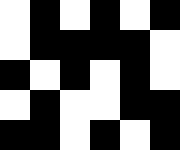[["white", "black", "white", "black", "white", "black"], ["white", "black", "black", "black", "black", "white"], ["black", "white", "black", "white", "black", "white"], ["white", "black", "white", "white", "black", "black"], ["black", "black", "white", "black", "white", "black"]]